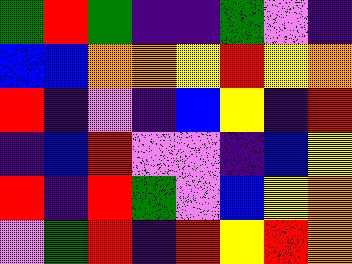[["green", "red", "green", "indigo", "indigo", "green", "violet", "indigo"], ["blue", "blue", "orange", "orange", "yellow", "red", "yellow", "orange"], ["red", "indigo", "violet", "indigo", "blue", "yellow", "indigo", "red"], ["indigo", "blue", "red", "violet", "violet", "indigo", "blue", "yellow"], ["red", "indigo", "red", "green", "violet", "blue", "yellow", "orange"], ["violet", "green", "red", "indigo", "red", "yellow", "red", "orange"]]